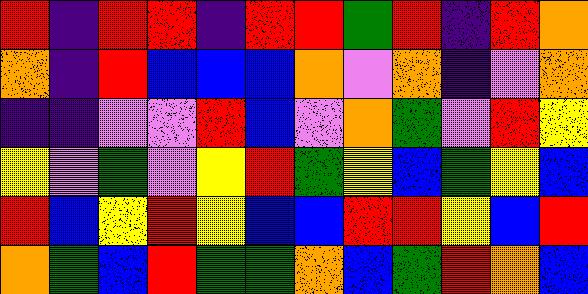[["red", "indigo", "red", "red", "indigo", "red", "red", "green", "red", "indigo", "red", "orange"], ["orange", "indigo", "red", "blue", "blue", "blue", "orange", "violet", "orange", "indigo", "violet", "orange"], ["indigo", "indigo", "violet", "violet", "red", "blue", "violet", "orange", "green", "violet", "red", "yellow"], ["yellow", "violet", "green", "violet", "yellow", "red", "green", "yellow", "blue", "green", "yellow", "blue"], ["red", "blue", "yellow", "red", "yellow", "blue", "blue", "red", "red", "yellow", "blue", "red"], ["orange", "green", "blue", "red", "green", "green", "orange", "blue", "green", "red", "orange", "blue"]]